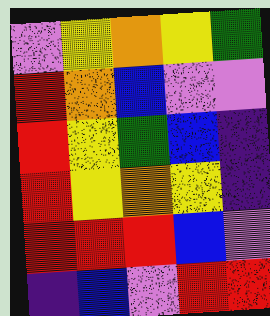[["violet", "yellow", "orange", "yellow", "green"], ["red", "orange", "blue", "violet", "violet"], ["red", "yellow", "green", "blue", "indigo"], ["red", "yellow", "orange", "yellow", "indigo"], ["red", "red", "red", "blue", "violet"], ["indigo", "blue", "violet", "red", "red"]]